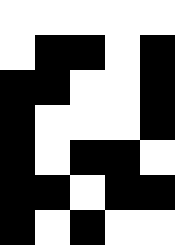[["white", "white", "white", "white", "white"], ["white", "black", "black", "white", "black"], ["black", "black", "white", "white", "black"], ["black", "white", "white", "white", "black"], ["black", "white", "black", "black", "white"], ["black", "black", "white", "black", "black"], ["black", "white", "black", "white", "white"]]